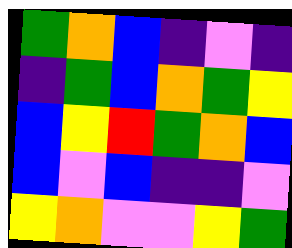[["green", "orange", "blue", "indigo", "violet", "indigo"], ["indigo", "green", "blue", "orange", "green", "yellow"], ["blue", "yellow", "red", "green", "orange", "blue"], ["blue", "violet", "blue", "indigo", "indigo", "violet"], ["yellow", "orange", "violet", "violet", "yellow", "green"]]